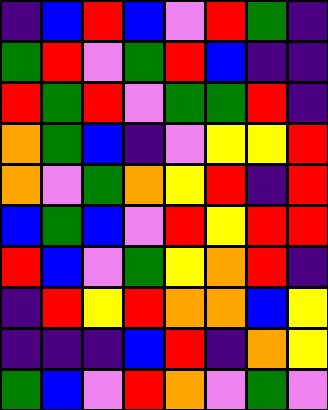[["indigo", "blue", "red", "blue", "violet", "red", "green", "indigo"], ["green", "red", "violet", "green", "red", "blue", "indigo", "indigo"], ["red", "green", "red", "violet", "green", "green", "red", "indigo"], ["orange", "green", "blue", "indigo", "violet", "yellow", "yellow", "red"], ["orange", "violet", "green", "orange", "yellow", "red", "indigo", "red"], ["blue", "green", "blue", "violet", "red", "yellow", "red", "red"], ["red", "blue", "violet", "green", "yellow", "orange", "red", "indigo"], ["indigo", "red", "yellow", "red", "orange", "orange", "blue", "yellow"], ["indigo", "indigo", "indigo", "blue", "red", "indigo", "orange", "yellow"], ["green", "blue", "violet", "red", "orange", "violet", "green", "violet"]]